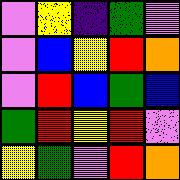[["violet", "yellow", "indigo", "green", "violet"], ["violet", "blue", "yellow", "red", "orange"], ["violet", "red", "blue", "green", "blue"], ["green", "red", "yellow", "red", "violet"], ["yellow", "green", "violet", "red", "orange"]]